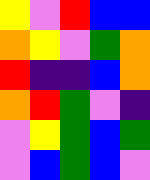[["yellow", "violet", "red", "blue", "blue"], ["orange", "yellow", "violet", "green", "orange"], ["red", "indigo", "indigo", "blue", "orange"], ["orange", "red", "green", "violet", "indigo"], ["violet", "yellow", "green", "blue", "green"], ["violet", "blue", "green", "blue", "violet"]]